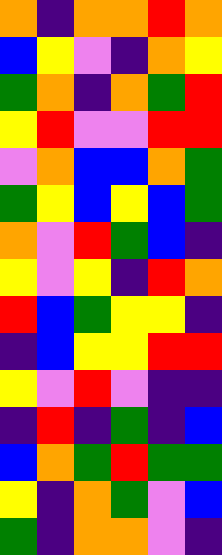[["orange", "indigo", "orange", "orange", "red", "orange"], ["blue", "yellow", "violet", "indigo", "orange", "yellow"], ["green", "orange", "indigo", "orange", "green", "red"], ["yellow", "red", "violet", "violet", "red", "red"], ["violet", "orange", "blue", "blue", "orange", "green"], ["green", "yellow", "blue", "yellow", "blue", "green"], ["orange", "violet", "red", "green", "blue", "indigo"], ["yellow", "violet", "yellow", "indigo", "red", "orange"], ["red", "blue", "green", "yellow", "yellow", "indigo"], ["indigo", "blue", "yellow", "yellow", "red", "red"], ["yellow", "violet", "red", "violet", "indigo", "indigo"], ["indigo", "red", "indigo", "green", "indigo", "blue"], ["blue", "orange", "green", "red", "green", "green"], ["yellow", "indigo", "orange", "green", "violet", "blue"], ["green", "indigo", "orange", "orange", "violet", "indigo"]]